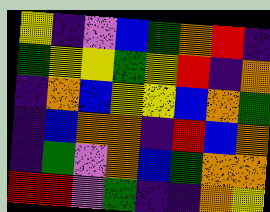[["yellow", "indigo", "violet", "blue", "green", "orange", "red", "indigo"], ["green", "yellow", "yellow", "green", "yellow", "red", "indigo", "orange"], ["indigo", "orange", "blue", "yellow", "yellow", "blue", "orange", "green"], ["indigo", "blue", "orange", "orange", "indigo", "red", "blue", "orange"], ["indigo", "green", "violet", "orange", "blue", "green", "orange", "orange"], ["red", "red", "violet", "green", "indigo", "indigo", "orange", "yellow"]]